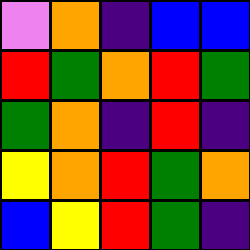[["violet", "orange", "indigo", "blue", "blue"], ["red", "green", "orange", "red", "green"], ["green", "orange", "indigo", "red", "indigo"], ["yellow", "orange", "red", "green", "orange"], ["blue", "yellow", "red", "green", "indigo"]]